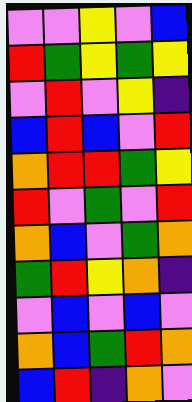[["violet", "violet", "yellow", "violet", "blue"], ["red", "green", "yellow", "green", "yellow"], ["violet", "red", "violet", "yellow", "indigo"], ["blue", "red", "blue", "violet", "red"], ["orange", "red", "red", "green", "yellow"], ["red", "violet", "green", "violet", "red"], ["orange", "blue", "violet", "green", "orange"], ["green", "red", "yellow", "orange", "indigo"], ["violet", "blue", "violet", "blue", "violet"], ["orange", "blue", "green", "red", "orange"], ["blue", "red", "indigo", "orange", "violet"]]